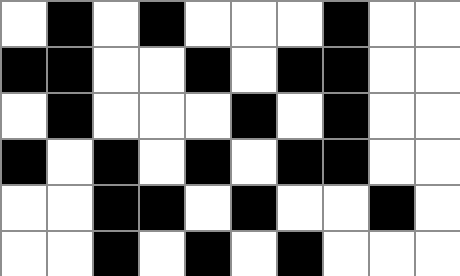[["white", "black", "white", "black", "white", "white", "white", "black", "white", "white"], ["black", "black", "white", "white", "black", "white", "black", "black", "white", "white"], ["white", "black", "white", "white", "white", "black", "white", "black", "white", "white"], ["black", "white", "black", "white", "black", "white", "black", "black", "white", "white"], ["white", "white", "black", "black", "white", "black", "white", "white", "black", "white"], ["white", "white", "black", "white", "black", "white", "black", "white", "white", "white"]]